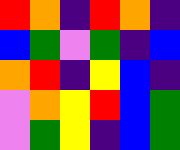[["red", "orange", "indigo", "red", "orange", "indigo"], ["blue", "green", "violet", "green", "indigo", "blue"], ["orange", "red", "indigo", "yellow", "blue", "indigo"], ["violet", "orange", "yellow", "red", "blue", "green"], ["violet", "green", "yellow", "indigo", "blue", "green"]]